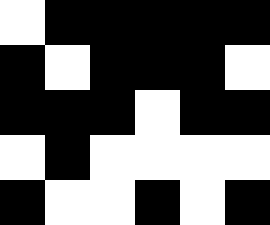[["white", "black", "black", "black", "black", "black"], ["black", "white", "black", "black", "black", "white"], ["black", "black", "black", "white", "black", "black"], ["white", "black", "white", "white", "white", "white"], ["black", "white", "white", "black", "white", "black"]]